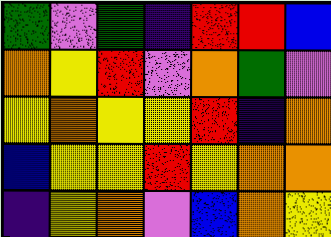[["green", "violet", "green", "indigo", "red", "red", "blue"], ["orange", "yellow", "red", "violet", "orange", "green", "violet"], ["yellow", "orange", "yellow", "yellow", "red", "indigo", "orange"], ["blue", "yellow", "yellow", "red", "yellow", "orange", "orange"], ["indigo", "yellow", "orange", "violet", "blue", "orange", "yellow"]]